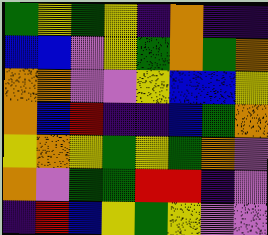[["green", "yellow", "green", "yellow", "indigo", "orange", "indigo", "indigo"], ["blue", "blue", "violet", "yellow", "green", "orange", "green", "orange"], ["orange", "orange", "violet", "violet", "yellow", "blue", "blue", "yellow"], ["orange", "blue", "red", "indigo", "indigo", "blue", "green", "orange"], ["yellow", "orange", "yellow", "green", "yellow", "green", "orange", "violet"], ["orange", "violet", "green", "green", "red", "red", "indigo", "violet"], ["indigo", "red", "blue", "yellow", "green", "yellow", "violet", "violet"]]